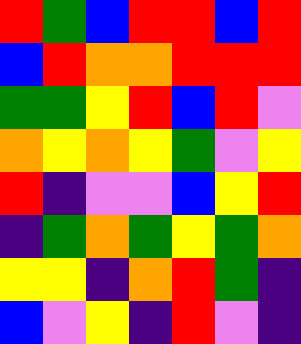[["red", "green", "blue", "red", "red", "blue", "red"], ["blue", "red", "orange", "orange", "red", "red", "red"], ["green", "green", "yellow", "red", "blue", "red", "violet"], ["orange", "yellow", "orange", "yellow", "green", "violet", "yellow"], ["red", "indigo", "violet", "violet", "blue", "yellow", "red"], ["indigo", "green", "orange", "green", "yellow", "green", "orange"], ["yellow", "yellow", "indigo", "orange", "red", "green", "indigo"], ["blue", "violet", "yellow", "indigo", "red", "violet", "indigo"]]